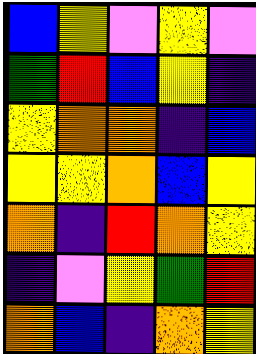[["blue", "yellow", "violet", "yellow", "violet"], ["green", "red", "blue", "yellow", "indigo"], ["yellow", "orange", "orange", "indigo", "blue"], ["yellow", "yellow", "orange", "blue", "yellow"], ["orange", "indigo", "red", "orange", "yellow"], ["indigo", "violet", "yellow", "green", "red"], ["orange", "blue", "indigo", "orange", "yellow"]]